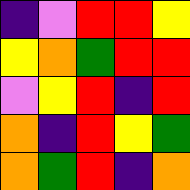[["indigo", "violet", "red", "red", "yellow"], ["yellow", "orange", "green", "red", "red"], ["violet", "yellow", "red", "indigo", "red"], ["orange", "indigo", "red", "yellow", "green"], ["orange", "green", "red", "indigo", "orange"]]